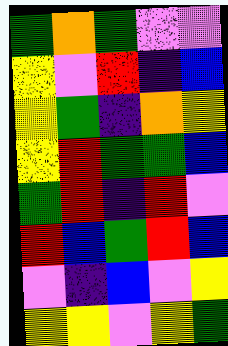[["green", "orange", "green", "violet", "violet"], ["yellow", "violet", "red", "indigo", "blue"], ["yellow", "green", "indigo", "orange", "yellow"], ["yellow", "red", "green", "green", "blue"], ["green", "red", "indigo", "red", "violet"], ["red", "blue", "green", "red", "blue"], ["violet", "indigo", "blue", "violet", "yellow"], ["yellow", "yellow", "violet", "yellow", "green"]]